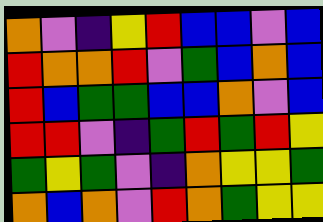[["orange", "violet", "indigo", "yellow", "red", "blue", "blue", "violet", "blue"], ["red", "orange", "orange", "red", "violet", "green", "blue", "orange", "blue"], ["red", "blue", "green", "green", "blue", "blue", "orange", "violet", "blue"], ["red", "red", "violet", "indigo", "green", "red", "green", "red", "yellow"], ["green", "yellow", "green", "violet", "indigo", "orange", "yellow", "yellow", "green"], ["orange", "blue", "orange", "violet", "red", "orange", "green", "yellow", "yellow"]]